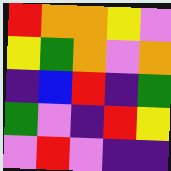[["red", "orange", "orange", "yellow", "violet"], ["yellow", "green", "orange", "violet", "orange"], ["indigo", "blue", "red", "indigo", "green"], ["green", "violet", "indigo", "red", "yellow"], ["violet", "red", "violet", "indigo", "indigo"]]